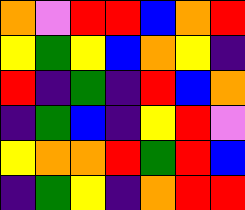[["orange", "violet", "red", "red", "blue", "orange", "red"], ["yellow", "green", "yellow", "blue", "orange", "yellow", "indigo"], ["red", "indigo", "green", "indigo", "red", "blue", "orange"], ["indigo", "green", "blue", "indigo", "yellow", "red", "violet"], ["yellow", "orange", "orange", "red", "green", "red", "blue"], ["indigo", "green", "yellow", "indigo", "orange", "red", "red"]]